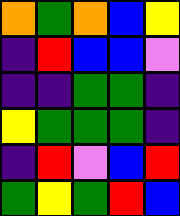[["orange", "green", "orange", "blue", "yellow"], ["indigo", "red", "blue", "blue", "violet"], ["indigo", "indigo", "green", "green", "indigo"], ["yellow", "green", "green", "green", "indigo"], ["indigo", "red", "violet", "blue", "red"], ["green", "yellow", "green", "red", "blue"]]